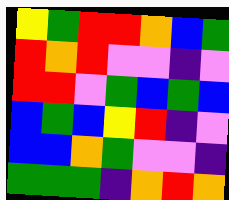[["yellow", "green", "red", "red", "orange", "blue", "green"], ["red", "orange", "red", "violet", "violet", "indigo", "violet"], ["red", "red", "violet", "green", "blue", "green", "blue"], ["blue", "green", "blue", "yellow", "red", "indigo", "violet"], ["blue", "blue", "orange", "green", "violet", "violet", "indigo"], ["green", "green", "green", "indigo", "orange", "red", "orange"]]